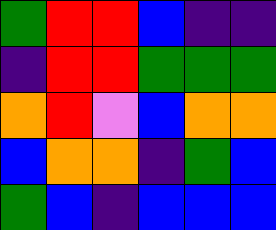[["green", "red", "red", "blue", "indigo", "indigo"], ["indigo", "red", "red", "green", "green", "green"], ["orange", "red", "violet", "blue", "orange", "orange"], ["blue", "orange", "orange", "indigo", "green", "blue"], ["green", "blue", "indigo", "blue", "blue", "blue"]]